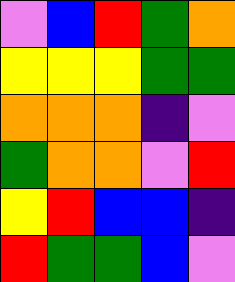[["violet", "blue", "red", "green", "orange"], ["yellow", "yellow", "yellow", "green", "green"], ["orange", "orange", "orange", "indigo", "violet"], ["green", "orange", "orange", "violet", "red"], ["yellow", "red", "blue", "blue", "indigo"], ["red", "green", "green", "blue", "violet"]]